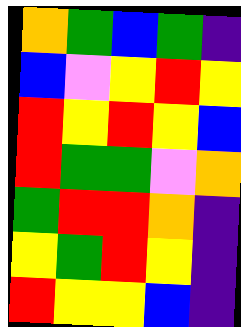[["orange", "green", "blue", "green", "indigo"], ["blue", "violet", "yellow", "red", "yellow"], ["red", "yellow", "red", "yellow", "blue"], ["red", "green", "green", "violet", "orange"], ["green", "red", "red", "orange", "indigo"], ["yellow", "green", "red", "yellow", "indigo"], ["red", "yellow", "yellow", "blue", "indigo"]]